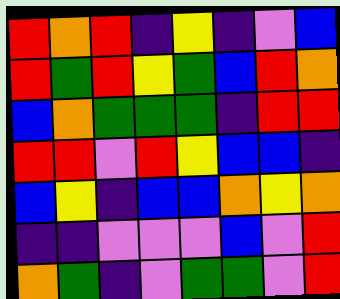[["red", "orange", "red", "indigo", "yellow", "indigo", "violet", "blue"], ["red", "green", "red", "yellow", "green", "blue", "red", "orange"], ["blue", "orange", "green", "green", "green", "indigo", "red", "red"], ["red", "red", "violet", "red", "yellow", "blue", "blue", "indigo"], ["blue", "yellow", "indigo", "blue", "blue", "orange", "yellow", "orange"], ["indigo", "indigo", "violet", "violet", "violet", "blue", "violet", "red"], ["orange", "green", "indigo", "violet", "green", "green", "violet", "red"]]